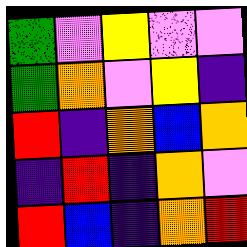[["green", "violet", "yellow", "violet", "violet"], ["green", "orange", "violet", "yellow", "indigo"], ["red", "indigo", "orange", "blue", "orange"], ["indigo", "red", "indigo", "orange", "violet"], ["red", "blue", "indigo", "orange", "red"]]